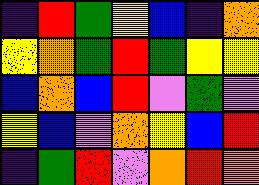[["indigo", "red", "green", "yellow", "blue", "indigo", "orange"], ["yellow", "orange", "green", "red", "green", "yellow", "yellow"], ["blue", "orange", "blue", "red", "violet", "green", "violet"], ["yellow", "blue", "violet", "orange", "yellow", "blue", "red"], ["indigo", "green", "red", "violet", "orange", "red", "orange"]]